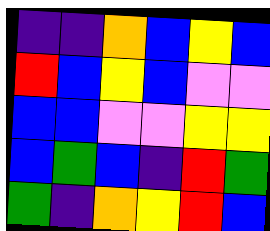[["indigo", "indigo", "orange", "blue", "yellow", "blue"], ["red", "blue", "yellow", "blue", "violet", "violet"], ["blue", "blue", "violet", "violet", "yellow", "yellow"], ["blue", "green", "blue", "indigo", "red", "green"], ["green", "indigo", "orange", "yellow", "red", "blue"]]